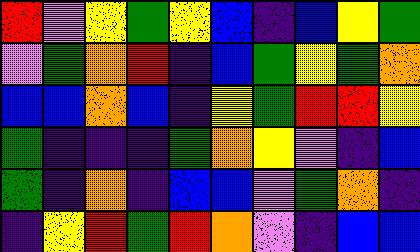[["red", "violet", "yellow", "green", "yellow", "blue", "indigo", "blue", "yellow", "green"], ["violet", "green", "orange", "red", "indigo", "blue", "green", "yellow", "green", "orange"], ["blue", "blue", "orange", "blue", "indigo", "yellow", "green", "red", "red", "yellow"], ["green", "indigo", "indigo", "indigo", "green", "orange", "yellow", "violet", "indigo", "blue"], ["green", "indigo", "orange", "indigo", "blue", "blue", "violet", "green", "orange", "indigo"], ["indigo", "yellow", "red", "green", "red", "orange", "violet", "indigo", "blue", "blue"]]